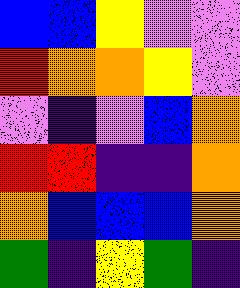[["blue", "blue", "yellow", "violet", "violet"], ["red", "orange", "orange", "yellow", "violet"], ["violet", "indigo", "violet", "blue", "orange"], ["red", "red", "indigo", "indigo", "orange"], ["orange", "blue", "blue", "blue", "orange"], ["green", "indigo", "yellow", "green", "indigo"]]